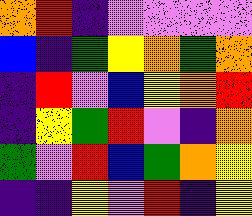[["orange", "red", "indigo", "violet", "violet", "violet", "violet"], ["blue", "indigo", "green", "yellow", "orange", "green", "orange"], ["indigo", "red", "violet", "blue", "yellow", "orange", "red"], ["indigo", "yellow", "green", "red", "violet", "indigo", "orange"], ["green", "violet", "red", "blue", "green", "orange", "yellow"], ["indigo", "indigo", "yellow", "violet", "red", "indigo", "yellow"]]